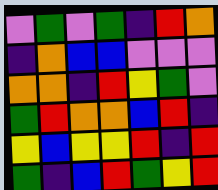[["violet", "green", "violet", "green", "indigo", "red", "orange"], ["indigo", "orange", "blue", "blue", "violet", "violet", "violet"], ["orange", "orange", "indigo", "red", "yellow", "green", "violet"], ["green", "red", "orange", "orange", "blue", "red", "indigo"], ["yellow", "blue", "yellow", "yellow", "red", "indigo", "red"], ["green", "indigo", "blue", "red", "green", "yellow", "red"]]